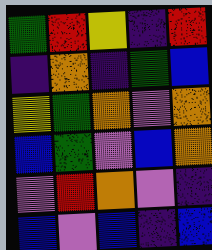[["green", "red", "yellow", "indigo", "red"], ["indigo", "orange", "indigo", "green", "blue"], ["yellow", "green", "orange", "violet", "orange"], ["blue", "green", "violet", "blue", "orange"], ["violet", "red", "orange", "violet", "indigo"], ["blue", "violet", "blue", "indigo", "blue"]]